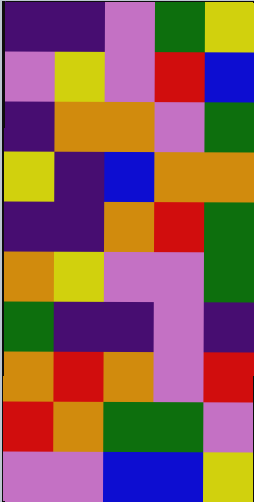[["indigo", "indigo", "violet", "green", "yellow"], ["violet", "yellow", "violet", "red", "blue"], ["indigo", "orange", "orange", "violet", "green"], ["yellow", "indigo", "blue", "orange", "orange"], ["indigo", "indigo", "orange", "red", "green"], ["orange", "yellow", "violet", "violet", "green"], ["green", "indigo", "indigo", "violet", "indigo"], ["orange", "red", "orange", "violet", "red"], ["red", "orange", "green", "green", "violet"], ["violet", "violet", "blue", "blue", "yellow"]]